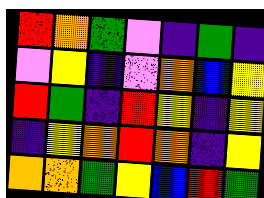[["red", "orange", "green", "violet", "indigo", "green", "indigo"], ["violet", "yellow", "indigo", "violet", "orange", "blue", "yellow"], ["red", "green", "indigo", "red", "yellow", "indigo", "yellow"], ["indigo", "yellow", "orange", "red", "orange", "indigo", "yellow"], ["orange", "orange", "green", "yellow", "blue", "red", "green"]]